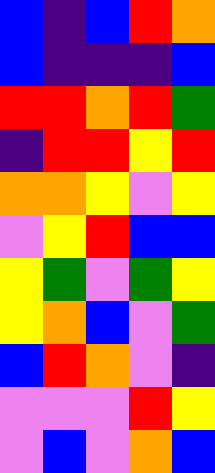[["blue", "indigo", "blue", "red", "orange"], ["blue", "indigo", "indigo", "indigo", "blue"], ["red", "red", "orange", "red", "green"], ["indigo", "red", "red", "yellow", "red"], ["orange", "orange", "yellow", "violet", "yellow"], ["violet", "yellow", "red", "blue", "blue"], ["yellow", "green", "violet", "green", "yellow"], ["yellow", "orange", "blue", "violet", "green"], ["blue", "red", "orange", "violet", "indigo"], ["violet", "violet", "violet", "red", "yellow"], ["violet", "blue", "violet", "orange", "blue"]]